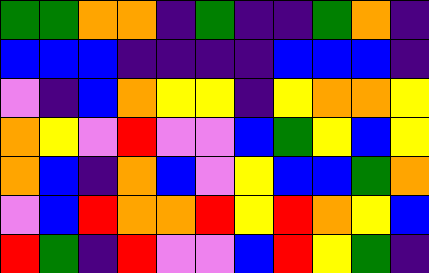[["green", "green", "orange", "orange", "indigo", "green", "indigo", "indigo", "green", "orange", "indigo"], ["blue", "blue", "blue", "indigo", "indigo", "indigo", "indigo", "blue", "blue", "blue", "indigo"], ["violet", "indigo", "blue", "orange", "yellow", "yellow", "indigo", "yellow", "orange", "orange", "yellow"], ["orange", "yellow", "violet", "red", "violet", "violet", "blue", "green", "yellow", "blue", "yellow"], ["orange", "blue", "indigo", "orange", "blue", "violet", "yellow", "blue", "blue", "green", "orange"], ["violet", "blue", "red", "orange", "orange", "red", "yellow", "red", "orange", "yellow", "blue"], ["red", "green", "indigo", "red", "violet", "violet", "blue", "red", "yellow", "green", "indigo"]]